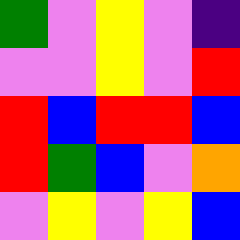[["green", "violet", "yellow", "violet", "indigo"], ["violet", "violet", "yellow", "violet", "red"], ["red", "blue", "red", "red", "blue"], ["red", "green", "blue", "violet", "orange"], ["violet", "yellow", "violet", "yellow", "blue"]]